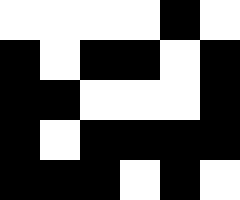[["white", "white", "white", "white", "black", "white"], ["black", "white", "black", "black", "white", "black"], ["black", "black", "white", "white", "white", "black"], ["black", "white", "black", "black", "black", "black"], ["black", "black", "black", "white", "black", "white"]]